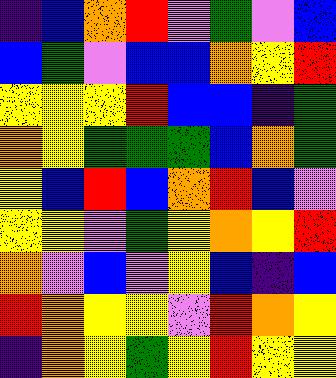[["indigo", "blue", "orange", "red", "violet", "green", "violet", "blue"], ["blue", "green", "violet", "blue", "blue", "orange", "yellow", "red"], ["yellow", "yellow", "yellow", "red", "blue", "blue", "indigo", "green"], ["orange", "yellow", "green", "green", "green", "blue", "orange", "green"], ["yellow", "blue", "red", "blue", "orange", "red", "blue", "violet"], ["yellow", "yellow", "violet", "green", "yellow", "orange", "yellow", "red"], ["orange", "violet", "blue", "violet", "yellow", "blue", "indigo", "blue"], ["red", "orange", "yellow", "yellow", "violet", "red", "orange", "yellow"], ["indigo", "orange", "yellow", "green", "yellow", "red", "yellow", "yellow"]]